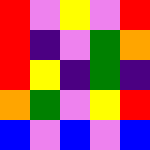[["red", "violet", "yellow", "violet", "red"], ["red", "indigo", "violet", "green", "orange"], ["red", "yellow", "indigo", "green", "indigo"], ["orange", "green", "violet", "yellow", "red"], ["blue", "violet", "blue", "violet", "blue"]]